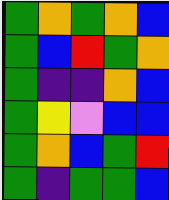[["green", "orange", "green", "orange", "blue"], ["green", "blue", "red", "green", "orange"], ["green", "indigo", "indigo", "orange", "blue"], ["green", "yellow", "violet", "blue", "blue"], ["green", "orange", "blue", "green", "red"], ["green", "indigo", "green", "green", "blue"]]